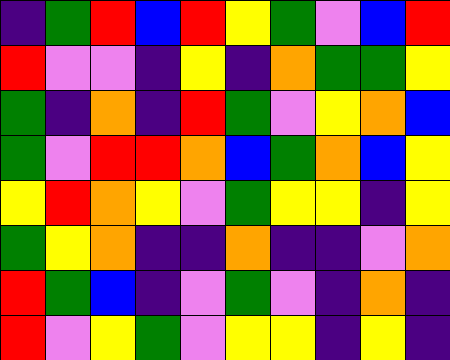[["indigo", "green", "red", "blue", "red", "yellow", "green", "violet", "blue", "red"], ["red", "violet", "violet", "indigo", "yellow", "indigo", "orange", "green", "green", "yellow"], ["green", "indigo", "orange", "indigo", "red", "green", "violet", "yellow", "orange", "blue"], ["green", "violet", "red", "red", "orange", "blue", "green", "orange", "blue", "yellow"], ["yellow", "red", "orange", "yellow", "violet", "green", "yellow", "yellow", "indigo", "yellow"], ["green", "yellow", "orange", "indigo", "indigo", "orange", "indigo", "indigo", "violet", "orange"], ["red", "green", "blue", "indigo", "violet", "green", "violet", "indigo", "orange", "indigo"], ["red", "violet", "yellow", "green", "violet", "yellow", "yellow", "indigo", "yellow", "indigo"]]